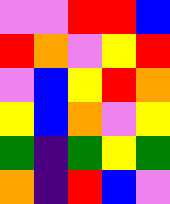[["violet", "violet", "red", "red", "blue"], ["red", "orange", "violet", "yellow", "red"], ["violet", "blue", "yellow", "red", "orange"], ["yellow", "blue", "orange", "violet", "yellow"], ["green", "indigo", "green", "yellow", "green"], ["orange", "indigo", "red", "blue", "violet"]]